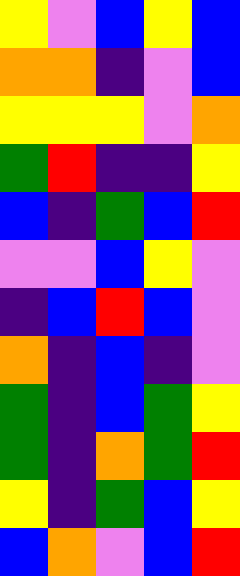[["yellow", "violet", "blue", "yellow", "blue"], ["orange", "orange", "indigo", "violet", "blue"], ["yellow", "yellow", "yellow", "violet", "orange"], ["green", "red", "indigo", "indigo", "yellow"], ["blue", "indigo", "green", "blue", "red"], ["violet", "violet", "blue", "yellow", "violet"], ["indigo", "blue", "red", "blue", "violet"], ["orange", "indigo", "blue", "indigo", "violet"], ["green", "indigo", "blue", "green", "yellow"], ["green", "indigo", "orange", "green", "red"], ["yellow", "indigo", "green", "blue", "yellow"], ["blue", "orange", "violet", "blue", "red"]]